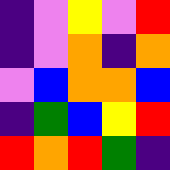[["indigo", "violet", "yellow", "violet", "red"], ["indigo", "violet", "orange", "indigo", "orange"], ["violet", "blue", "orange", "orange", "blue"], ["indigo", "green", "blue", "yellow", "red"], ["red", "orange", "red", "green", "indigo"]]